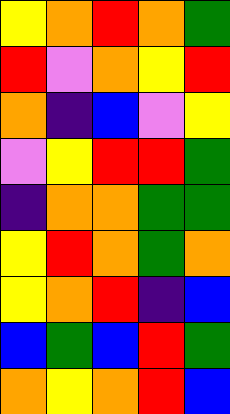[["yellow", "orange", "red", "orange", "green"], ["red", "violet", "orange", "yellow", "red"], ["orange", "indigo", "blue", "violet", "yellow"], ["violet", "yellow", "red", "red", "green"], ["indigo", "orange", "orange", "green", "green"], ["yellow", "red", "orange", "green", "orange"], ["yellow", "orange", "red", "indigo", "blue"], ["blue", "green", "blue", "red", "green"], ["orange", "yellow", "orange", "red", "blue"]]